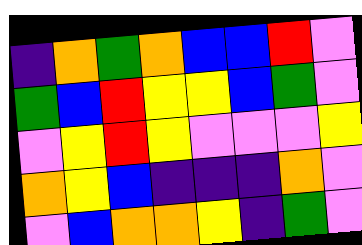[["indigo", "orange", "green", "orange", "blue", "blue", "red", "violet"], ["green", "blue", "red", "yellow", "yellow", "blue", "green", "violet"], ["violet", "yellow", "red", "yellow", "violet", "violet", "violet", "yellow"], ["orange", "yellow", "blue", "indigo", "indigo", "indigo", "orange", "violet"], ["violet", "blue", "orange", "orange", "yellow", "indigo", "green", "violet"]]